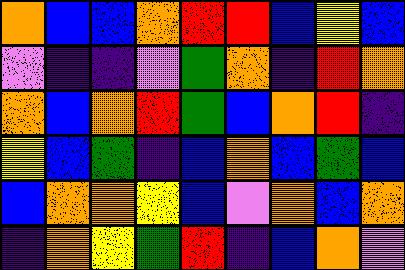[["orange", "blue", "blue", "orange", "red", "red", "blue", "yellow", "blue"], ["violet", "indigo", "indigo", "violet", "green", "orange", "indigo", "red", "orange"], ["orange", "blue", "orange", "red", "green", "blue", "orange", "red", "indigo"], ["yellow", "blue", "green", "indigo", "blue", "orange", "blue", "green", "blue"], ["blue", "orange", "orange", "yellow", "blue", "violet", "orange", "blue", "orange"], ["indigo", "orange", "yellow", "green", "red", "indigo", "blue", "orange", "violet"]]